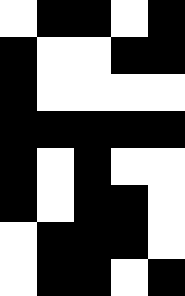[["white", "black", "black", "white", "black"], ["black", "white", "white", "black", "black"], ["black", "white", "white", "white", "white"], ["black", "black", "black", "black", "black"], ["black", "white", "black", "white", "white"], ["black", "white", "black", "black", "white"], ["white", "black", "black", "black", "white"], ["white", "black", "black", "white", "black"]]